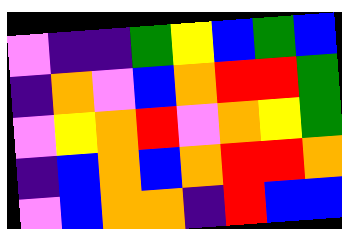[["violet", "indigo", "indigo", "green", "yellow", "blue", "green", "blue"], ["indigo", "orange", "violet", "blue", "orange", "red", "red", "green"], ["violet", "yellow", "orange", "red", "violet", "orange", "yellow", "green"], ["indigo", "blue", "orange", "blue", "orange", "red", "red", "orange"], ["violet", "blue", "orange", "orange", "indigo", "red", "blue", "blue"]]